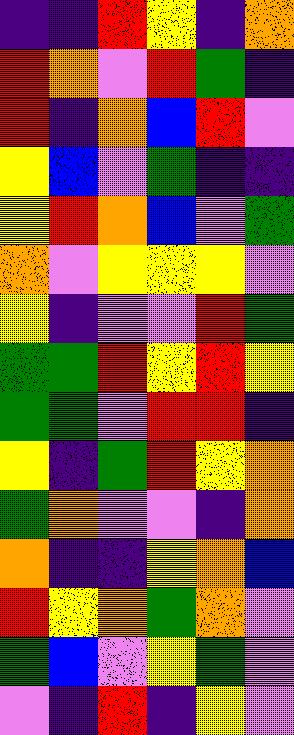[["indigo", "indigo", "red", "yellow", "indigo", "orange"], ["red", "orange", "violet", "red", "green", "indigo"], ["red", "indigo", "orange", "blue", "red", "violet"], ["yellow", "blue", "violet", "green", "indigo", "indigo"], ["yellow", "red", "orange", "blue", "violet", "green"], ["orange", "violet", "yellow", "yellow", "yellow", "violet"], ["yellow", "indigo", "violet", "violet", "red", "green"], ["green", "green", "red", "yellow", "red", "yellow"], ["green", "green", "violet", "red", "red", "indigo"], ["yellow", "indigo", "green", "red", "yellow", "orange"], ["green", "orange", "violet", "violet", "indigo", "orange"], ["orange", "indigo", "indigo", "yellow", "orange", "blue"], ["red", "yellow", "orange", "green", "orange", "violet"], ["green", "blue", "violet", "yellow", "green", "violet"], ["violet", "indigo", "red", "indigo", "yellow", "violet"]]